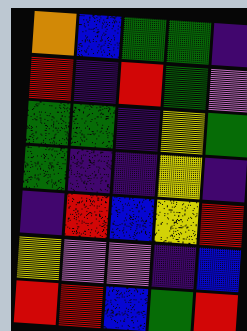[["orange", "blue", "green", "green", "indigo"], ["red", "indigo", "red", "green", "violet"], ["green", "green", "indigo", "yellow", "green"], ["green", "indigo", "indigo", "yellow", "indigo"], ["indigo", "red", "blue", "yellow", "red"], ["yellow", "violet", "violet", "indigo", "blue"], ["red", "red", "blue", "green", "red"]]